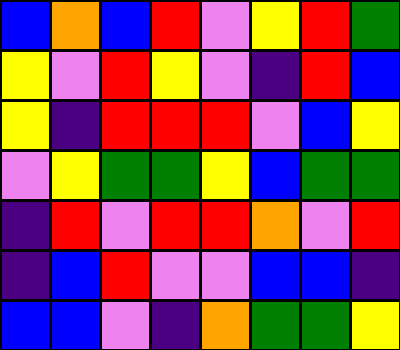[["blue", "orange", "blue", "red", "violet", "yellow", "red", "green"], ["yellow", "violet", "red", "yellow", "violet", "indigo", "red", "blue"], ["yellow", "indigo", "red", "red", "red", "violet", "blue", "yellow"], ["violet", "yellow", "green", "green", "yellow", "blue", "green", "green"], ["indigo", "red", "violet", "red", "red", "orange", "violet", "red"], ["indigo", "blue", "red", "violet", "violet", "blue", "blue", "indigo"], ["blue", "blue", "violet", "indigo", "orange", "green", "green", "yellow"]]